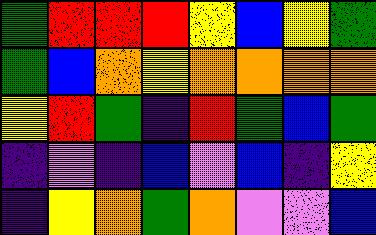[["green", "red", "red", "red", "yellow", "blue", "yellow", "green"], ["green", "blue", "orange", "yellow", "orange", "orange", "orange", "orange"], ["yellow", "red", "green", "indigo", "red", "green", "blue", "green"], ["indigo", "violet", "indigo", "blue", "violet", "blue", "indigo", "yellow"], ["indigo", "yellow", "orange", "green", "orange", "violet", "violet", "blue"]]